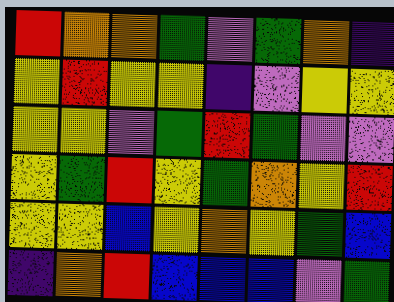[["red", "orange", "orange", "green", "violet", "green", "orange", "indigo"], ["yellow", "red", "yellow", "yellow", "indigo", "violet", "yellow", "yellow"], ["yellow", "yellow", "violet", "green", "red", "green", "violet", "violet"], ["yellow", "green", "red", "yellow", "green", "orange", "yellow", "red"], ["yellow", "yellow", "blue", "yellow", "orange", "yellow", "green", "blue"], ["indigo", "orange", "red", "blue", "blue", "blue", "violet", "green"]]